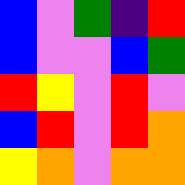[["blue", "violet", "green", "indigo", "red"], ["blue", "violet", "violet", "blue", "green"], ["red", "yellow", "violet", "red", "violet"], ["blue", "red", "violet", "red", "orange"], ["yellow", "orange", "violet", "orange", "orange"]]